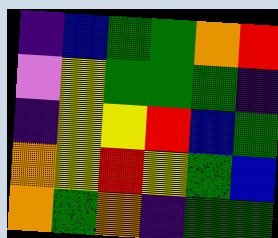[["indigo", "blue", "green", "green", "orange", "red"], ["violet", "yellow", "green", "green", "green", "indigo"], ["indigo", "yellow", "yellow", "red", "blue", "green"], ["orange", "yellow", "red", "yellow", "green", "blue"], ["orange", "green", "orange", "indigo", "green", "green"]]